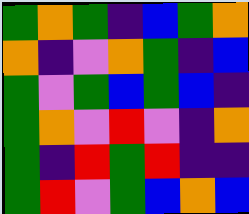[["green", "orange", "green", "indigo", "blue", "green", "orange"], ["orange", "indigo", "violet", "orange", "green", "indigo", "blue"], ["green", "violet", "green", "blue", "green", "blue", "indigo"], ["green", "orange", "violet", "red", "violet", "indigo", "orange"], ["green", "indigo", "red", "green", "red", "indigo", "indigo"], ["green", "red", "violet", "green", "blue", "orange", "blue"]]